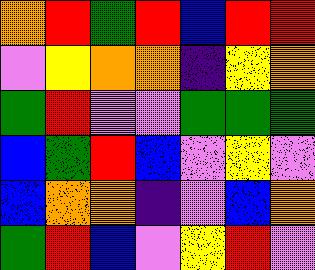[["orange", "red", "green", "red", "blue", "red", "red"], ["violet", "yellow", "orange", "orange", "indigo", "yellow", "orange"], ["green", "red", "violet", "violet", "green", "green", "green"], ["blue", "green", "red", "blue", "violet", "yellow", "violet"], ["blue", "orange", "orange", "indigo", "violet", "blue", "orange"], ["green", "red", "blue", "violet", "yellow", "red", "violet"]]